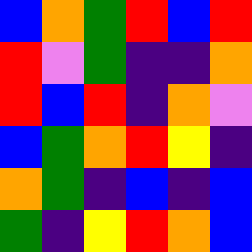[["blue", "orange", "green", "red", "blue", "red"], ["red", "violet", "green", "indigo", "indigo", "orange"], ["red", "blue", "red", "indigo", "orange", "violet"], ["blue", "green", "orange", "red", "yellow", "indigo"], ["orange", "green", "indigo", "blue", "indigo", "blue"], ["green", "indigo", "yellow", "red", "orange", "blue"]]